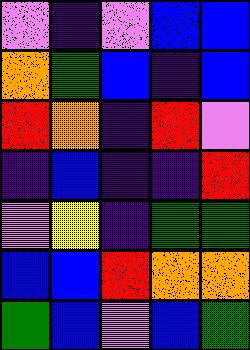[["violet", "indigo", "violet", "blue", "blue"], ["orange", "green", "blue", "indigo", "blue"], ["red", "orange", "indigo", "red", "violet"], ["indigo", "blue", "indigo", "indigo", "red"], ["violet", "yellow", "indigo", "green", "green"], ["blue", "blue", "red", "orange", "orange"], ["green", "blue", "violet", "blue", "green"]]